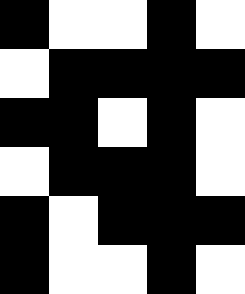[["black", "white", "white", "black", "white"], ["white", "black", "black", "black", "black"], ["black", "black", "white", "black", "white"], ["white", "black", "black", "black", "white"], ["black", "white", "black", "black", "black"], ["black", "white", "white", "black", "white"]]